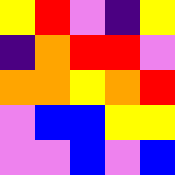[["yellow", "red", "violet", "indigo", "yellow"], ["indigo", "orange", "red", "red", "violet"], ["orange", "orange", "yellow", "orange", "red"], ["violet", "blue", "blue", "yellow", "yellow"], ["violet", "violet", "blue", "violet", "blue"]]